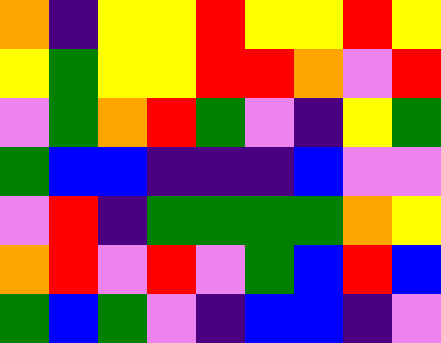[["orange", "indigo", "yellow", "yellow", "red", "yellow", "yellow", "red", "yellow"], ["yellow", "green", "yellow", "yellow", "red", "red", "orange", "violet", "red"], ["violet", "green", "orange", "red", "green", "violet", "indigo", "yellow", "green"], ["green", "blue", "blue", "indigo", "indigo", "indigo", "blue", "violet", "violet"], ["violet", "red", "indigo", "green", "green", "green", "green", "orange", "yellow"], ["orange", "red", "violet", "red", "violet", "green", "blue", "red", "blue"], ["green", "blue", "green", "violet", "indigo", "blue", "blue", "indigo", "violet"]]